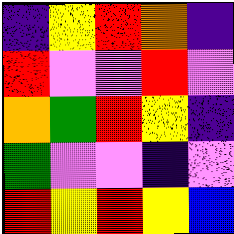[["indigo", "yellow", "red", "orange", "indigo"], ["red", "violet", "violet", "red", "violet"], ["orange", "green", "red", "yellow", "indigo"], ["green", "violet", "violet", "indigo", "violet"], ["red", "yellow", "red", "yellow", "blue"]]